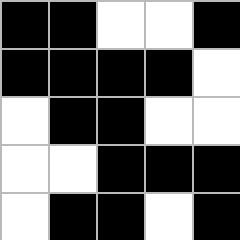[["black", "black", "white", "white", "black"], ["black", "black", "black", "black", "white"], ["white", "black", "black", "white", "white"], ["white", "white", "black", "black", "black"], ["white", "black", "black", "white", "black"]]